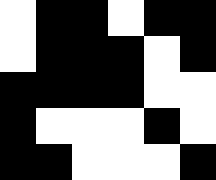[["white", "black", "black", "white", "black", "black"], ["white", "black", "black", "black", "white", "black"], ["black", "black", "black", "black", "white", "white"], ["black", "white", "white", "white", "black", "white"], ["black", "black", "white", "white", "white", "black"]]